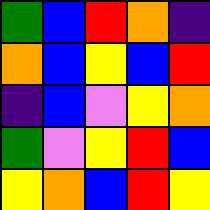[["green", "blue", "red", "orange", "indigo"], ["orange", "blue", "yellow", "blue", "red"], ["indigo", "blue", "violet", "yellow", "orange"], ["green", "violet", "yellow", "red", "blue"], ["yellow", "orange", "blue", "red", "yellow"]]